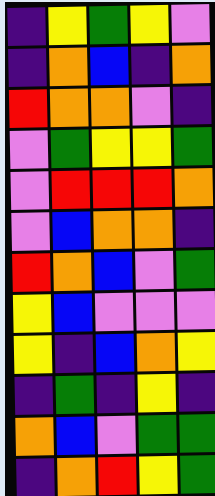[["indigo", "yellow", "green", "yellow", "violet"], ["indigo", "orange", "blue", "indigo", "orange"], ["red", "orange", "orange", "violet", "indigo"], ["violet", "green", "yellow", "yellow", "green"], ["violet", "red", "red", "red", "orange"], ["violet", "blue", "orange", "orange", "indigo"], ["red", "orange", "blue", "violet", "green"], ["yellow", "blue", "violet", "violet", "violet"], ["yellow", "indigo", "blue", "orange", "yellow"], ["indigo", "green", "indigo", "yellow", "indigo"], ["orange", "blue", "violet", "green", "green"], ["indigo", "orange", "red", "yellow", "green"]]